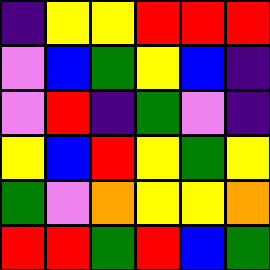[["indigo", "yellow", "yellow", "red", "red", "red"], ["violet", "blue", "green", "yellow", "blue", "indigo"], ["violet", "red", "indigo", "green", "violet", "indigo"], ["yellow", "blue", "red", "yellow", "green", "yellow"], ["green", "violet", "orange", "yellow", "yellow", "orange"], ["red", "red", "green", "red", "blue", "green"]]